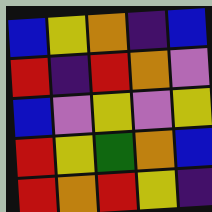[["blue", "yellow", "orange", "indigo", "blue"], ["red", "indigo", "red", "orange", "violet"], ["blue", "violet", "yellow", "violet", "yellow"], ["red", "yellow", "green", "orange", "blue"], ["red", "orange", "red", "yellow", "indigo"]]